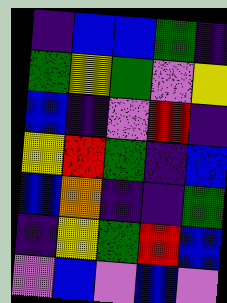[["indigo", "blue", "blue", "green", "indigo"], ["green", "yellow", "green", "violet", "yellow"], ["blue", "indigo", "violet", "red", "indigo"], ["yellow", "red", "green", "indigo", "blue"], ["blue", "orange", "indigo", "indigo", "green"], ["indigo", "yellow", "green", "red", "blue"], ["violet", "blue", "violet", "blue", "violet"]]